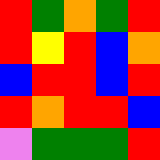[["red", "green", "orange", "green", "red"], ["red", "yellow", "red", "blue", "orange"], ["blue", "red", "red", "blue", "red"], ["red", "orange", "red", "red", "blue"], ["violet", "green", "green", "green", "red"]]